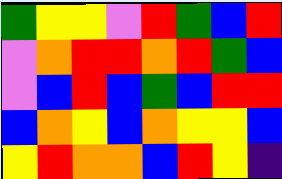[["green", "yellow", "yellow", "violet", "red", "green", "blue", "red"], ["violet", "orange", "red", "red", "orange", "red", "green", "blue"], ["violet", "blue", "red", "blue", "green", "blue", "red", "red"], ["blue", "orange", "yellow", "blue", "orange", "yellow", "yellow", "blue"], ["yellow", "red", "orange", "orange", "blue", "red", "yellow", "indigo"]]